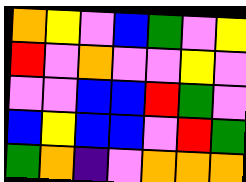[["orange", "yellow", "violet", "blue", "green", "violet", "yellow"], ["red", "violet", "orange", "violet", "violet", "yellow", "violet"], ["violet", "violet", "blue", "blue", "red", "green", "violet"], ["blue", "yellow", "blue", "blue", "violet", "red", "green"], ["green", "orange", "indigo", "violet", "orange", "orange", "orange"]]